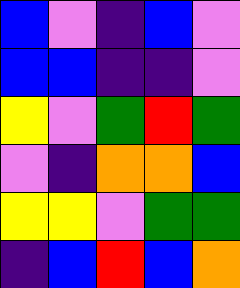[["blue", "violet", "indigo", "blue", "violet"], ["blue", "blue", "indigo", "indigo", "violet"], ["yellow", "violet", "green", "red", "green"], ["violet", "indigo", "orange", "orange", "blue"], ["yellow", "yellow", "violet", "green", "green"], ["indigo", "blue", "red", "blue", "orange"]]